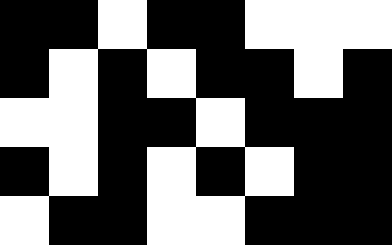[["black", "black", "white", "black", "black", "white", "white", "white"], ["black", "white", "black", "white", "black", "black", "white", "black"], ["white", "white", "black", "black", "white", "black", "black", "black"], ["black", "white", "black", "white", "black", "white", "black", "black"], ["white", "black", "black", "white", "white", "black", "black", "black"]]